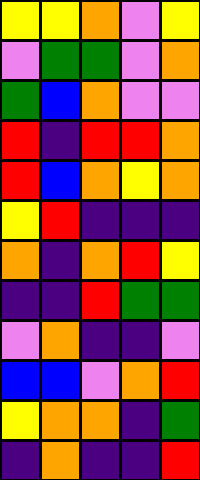[["yellow", "yellow", "orange", "violet", "yellow"], ["violet", "green", "green", "violet", "orange"], ["green", "blue", "orange", "violet", "violet"], ["red", "indigo", "red", "red", "orange"], ["red", "blue", "orange", "yellow", "orange"], ["yellow", "red", "indigo", "indigo", "indigo"], ["orange", "indigo", "orange", "red", "yellow"], ["indigo", "indigo", "red", "green", "green"], ["violet", "orange", "indigo", "indigo", "violet"], ["blue", "blue", "violet", "orange", "red"], ["yellow", "orange", "orange", "indigo", "green"], ["indigo", "orange", "indigo", "indigo", "red"]]